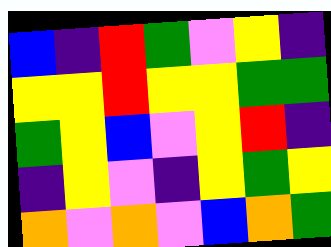[["blue", "indigo", "red", "green", "violet", "yellow", "indigo"], ["yellow", "yellow", "red", "yellow", "yellow", "green", "green"], ["green", "yellow", "blue", "violet", "yellow", "red", "indigo"], ["indigo", "yellow", "violet", "indigo", "yellow", "green", "yellow"], ["orange", "violet", "orange", "violet", "blue", "orange", "green"]]